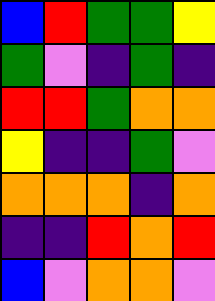[["blue", "red", "green", "green", "yellow"], ["green", "violet", "indigo", "green", "indigo"], ["red", "red", "green", "orange", "orange"], ["yellow", "indigo", "indigo", "green", "violet"], ["orange", "orange", "orange", "indigo", "orange"], ["indigo", "indigo", "red", "orange", "red"], ["blue", "violet", "orange", "orange", "violet"]]